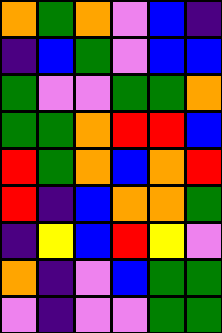[["orange", "green", "orange", "violet", "blue", "indigo"], ["indigo", "blue", "green", "violet", "blue", "blue"], ["green", "violet", "violet", "green", "green", "orange"], ["green", "green", "orange", "red", "red", "blue"], ["red", "green", "orange", "blue", "orange", "red"], ["red", "indigo", "blue", "orange", "orange", "green"], ["indigo", "yellow", "blue", "red", "yellow", "violet"], ["orange", "indigo", "violet", "blue", "green", "green"], ["violet", "indigo", "violet", "violet", "green", "green"]]